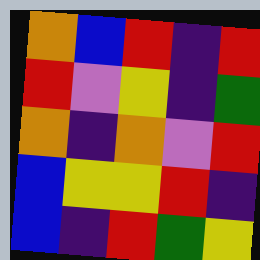[["orange", "blue", "red", "indigo", "red"], ["red", "violet", "yellow", "indigo", "green"], ["orange", "indigo", "orange", "violet", "red"], ["blue", "yellow", "yellow", "red", "indigo"], ["blue", "indigo", "red", "green", "yellow"]]